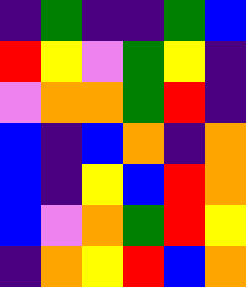[["indigo", "green", "indigo", "indigo", "green", "blue"], ["red", "yellow", "violet", "green", "yellow", "indigo"], ["violet", "orange", "orange", "green", "red", "indigo"], ["blue", "indigo", "blue", "orange", "indigo", "orange"], ["blue", "indigo", "yellow", "blue", "red", "orange"], ["blue", "violet", "orange", "green", "red", "yellow"], ["indigo", "orange", "yellow", "red", "blue", "orange"]]